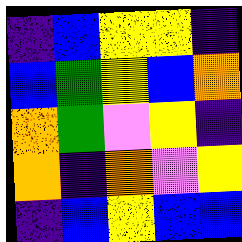[["indigo", "blue", "yellow", "yellow", "indigo"], ["blue", "green", "yellow", "blue", "orange"], ["orange", "green", "violet", "yellow", "indigo"], ["orange", "indigo", "orange", "violet", "yellow"], ["indigo", "blue", "yellow", "blue", "blue"]]